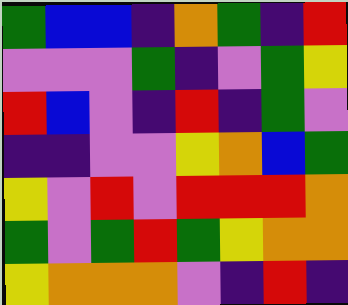[["green", "blue", "blue", "indigo", "orange", "green", "indigo", "red"], ["violet", "violet", "violet", "green", "indigo", "violet", "green", "yellow"], ["red", "blue", "violet", "indigo", "red", "indigo", "green", "violet"], ["indigo", "indigo", "violet", "violet", "yellow", "orange", "blue", "green"], ["yellow", "violet", "red", "violet", "red", "red", "red", "orange"], ["green", "violet", "green", "red", "green", "yellow", "orange", "orange"], ["yellow", "orange", "orange", "orange", "violet", "indigo", "red", "indigo"]]